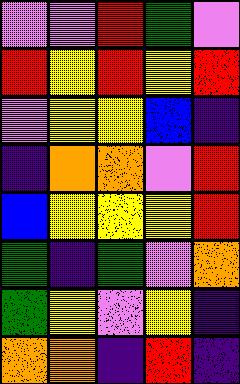[["violet", "violet", "red", "green", "violet"], ["red", "yellow", "red", "yellow", "red"], ["violet", "yellow", "yellow", "blue", "indigo"], ["indigo", "orange", "orange", "violet", "red"], ["blue", "yellow", "yellow", "yellow", "red"], ["green", "indigo", "green", "violet", "orange"], ["green", "yellow", "violet", "yellow", "indigo"], ["orange", "orange", "indigo", "red", "indigo"]]